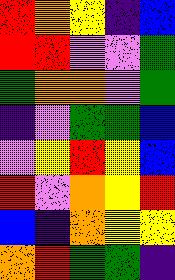[["red", "orange", "yellow", "indigo", "blue"], ["red", "red", "violet", "violet", "green"], ["green", "orange", "orange", "violet", "green"], ["indigo", "violet", "green", "green", "blue"], ["violet", "yellow", "red", "yellow", "blue"], ["red", "violet", "orange", "yellow", "red"], ["blue", "indigo", "orange", "yellow", "yellow"], ["orange", "red", "green", "green", "indigo"]]